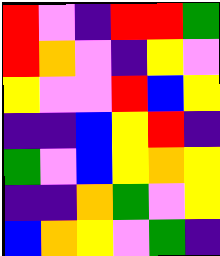[["red", "violet", "indigo", "red", "red", "green"], ["red", "orange", "violet", "indigo", "yellow", "violet"], ["yellow", "violet", "violet", "red", "blue", "yellow"], ["indigo", "indigo", "blue", "yellow", "red", "indigo"], ["green", "violet", "blue", "yellow", "orange", "yellow"], ["indigo", "indigo", "orange", "green", "violet", "yellow"], ["blue", "orange", "yellow", "violet", "green", "indigo"]]